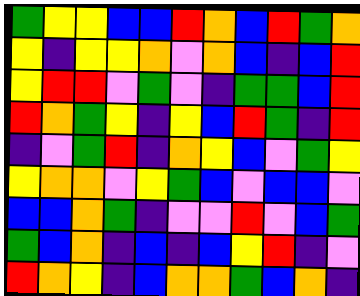[["green", "yellow", "yellow", "blue", "blue", "red", "orange", "blue", "red", "green", "orange"], ["yellow", "indigo", "yellow", "yellow", "orange", "violet", "orange", "blue", "indigo", "blue", "red"], ["yellow", "red", "red", "violet", "green", "violet", "indigo", "green", "green", "blue", "red"], ["red", "orange", "green", "yellow", "indigo", "yellow", "blue", "red", "green", "indigo", "red"], ["indigo", "violet", "green", "red", "indigo", "orange", "yellow", "blue", "violet", "green", "yellow"], ["yellow", "orange", "orange", "violet", "yellow", "green", "blue", "violet", "blue", "blue", "violet"], ["blue", "blue", "orange", "green", "indigo", "violet", "violet", "red", "violet", "blue", "green"], ["green", "blue", "orange", "indigo", "blue", "indigo", "blue", "yellow", "red", "indigo", "violet"], ["red", "orange", "yellow", "indigo", "blue", "orange", "orange", "green", "blue", "orange", "indigo"]]